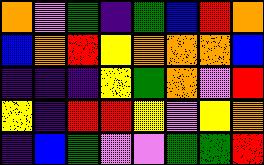[["orange", "violet", "green", "indigo", "green", "blue", "red", "orange"], ["blue", "orange", "red", "yellow", "orange", "orange", "orange", "blue"], ["indigo", "indigo", "indigo", "yellow", "green", "orange", "violet", "red"], ["yellow", "indigo", "red", "red", "yellow", "violet", "yellow", "orange"], ["indigo", "blue", "green", "violet", "violet", "green", "green", "red"]]